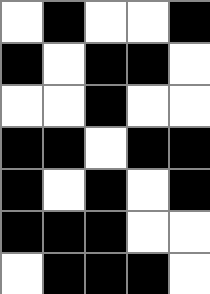[["white", "black", "white", "white", "black"], ["black", "white", "black", "black", "white"], ["white", "white", "black", "white", "white"], ["black", "black", "white", "black", "black"], ["black", "white", "black", "white", "black"], ["black", "black", "black", "white", "white"], ["white", "black", "black", "black", "white"]]